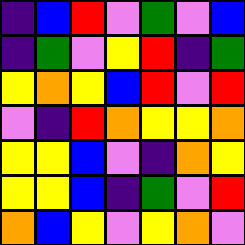[["indigo", "blue", "red", "violet", "green", "violet", "blue"], ["indigo", "green", "violet", "yellow", "red", "indigo", "green"], ["yellow", "orange", "yellow", "blue", "red", "violet", "red"], ["violet", "indigo", "red", "orange", "yellow", "yellow", "orange"], ["yellow", "yellow", "blue", "violet", "indigo", "orange", "yellow"], ["yellow", "yellow", "blue", "indigo", "green", "violet", "red"], ["orange", "blue", "yellow", "violet", "yellow", "orange", "violet"]]